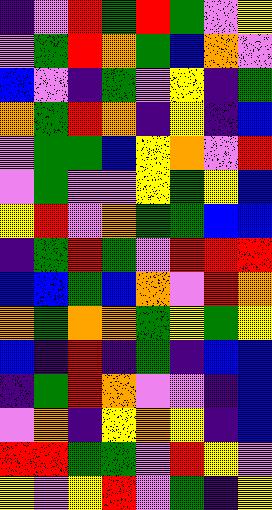[["indigo", "violet", "red", "green", "red", "green", "violet", "yellow"], ["violet", "green", "red", "orange", "green", "blue", "orange", "violet"], ["blue", "violet", "indigo", "green", "violet", "yellow", "indigo", "green"], ["orange", "green", "red", "orange", "indigo", "yellow", "indigo", "blue"], ["violet", "green", "green", "blue", "yellow", "orange", "violet", "red"], ["violet", "green", "violet", "violet", "yellow", "green", "yellow", "blue"], ["yellow", "red", "violet", "orange", "green", "green", "blue", "blue"], ["indigo", "green", "red", "green", "violet", "red", "red", "red"], ["blue", "blue", "green", "blue", "orange", "violet", "red", "orange"], ["orange", "green", "orange", "orange", "green", "yellow", "green", "yellow"], ["blue", "indigo", "red", "indigo", "green", "indigo", "blue", "blue"], ["indigo", "green", "red", "orange", "violet", "violet", "indigo", "blue"], ["violet", "orange", "indigo", "yellow", "orange", "yellow", "indigo", "blue"], ["red", "red", "green", "green", "violet", "red", "yellow", "violet"], ["yellow", "violet", "yellow", "red", "violet", "green", "indigo", "yellow"]]